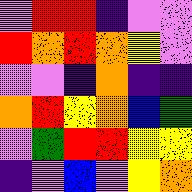[["violet", "red", "red", "indigo", "violet", "violet"], ["red", "orange", "red", "orange", "yellow", "violet"], ["violet", "violet", "indigo", "orange", "indigo", "indigo"], ["orange", "red", "yellow", "orange", "blue", "green"], ["violet", "green", "red", "red", "yellow", "yellow"], ["indigo", "violet", "blue", "violet", "yellow", "orange"]]